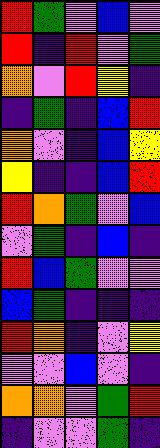[["red", "green", "violet", "blue", "violet"], ["red", "indigo", "red", "violet", "green"], ["orange", "violet", "red", "yellow", "indigo"], ["indigo", "green", "indigo", "blue", "red"], ["orange", "violet", "indigo", "blue", "yellow"], ["yellow", "indigo", "indigo", "blue", "red"], ["red", "orange", "green", "violet", "blue"], ["violet", "green", "indigo", "blue", "indigo"], ["red", "blue", "green", "violet", "violet"], ["blue", "green", "indigo", "indigo", "indigo"], ["red", "orange", "indigo", "violet", "yellow"], ["violet", "violet", "blue", "violet", "indigo"], ["orange", "orange", "violet", "green", "red"], ["indigo", "violet", "violet", "green", "indigo"]]